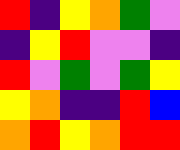[["red", "indigo", "yellow", "orange", "green", "violet"], ["indigo", "yellow", "red", "violet", "violet", "indigo"], ["red", "violet", "green", "violet", "green", "yellow"], ["yellow", "orange", "indigo", "indigo", "red", "blue"], ["orange", "red", "yellow", "orange", "red", "red"]]